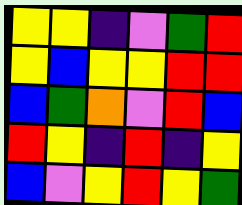[["yellow", "yellow", "indigo", "violet", "green", "red"], ["yellow", "blue", "yellow", "yellow", "red", "red"], ["blue", "green", "orange", "violet", "red", "blue"], ["red", "yellow", "indigo", "red", "indigo", "yellow"], ["blue", "violet", "yellow", "red", "yellow", "green"]]